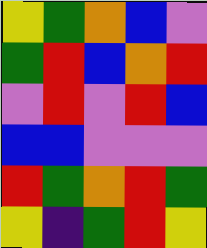[["yellow", "green", "orange", "blue", "violet"], ["green", "red", "blue", "orange", "red"], ["violet", "red", "violet", "red", "blue"], ["blue", "blue", "violet", "violet", "violet"], ["red", "green", "orange", "red", "green"], ["yellow", "indigo", "green", "red", "yellow"]]